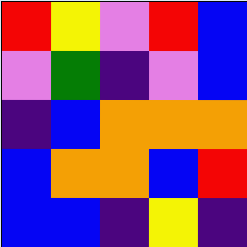[["red", "yellow", "violet", "red", "blue"], ["violet", "green", "indigo", "violet", "blue"], ["indigo", "blue", "orange", "orange", "orange"], ["blue", "orange", "orange", "blue", "red"], ["blue", "blue", "indigo", "yellow", "indigo"]]